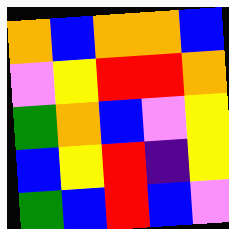[["orange", "blue", "orange", "orange", "blue"], ["violet", "yellow", "red", "red", "orange"], ["green", "orange", "blue", "violet", "yellow"], ["blue", "yellow", "red", "indigo", "yellow"], ["green", "blue", "red", "blue", "violet"]]